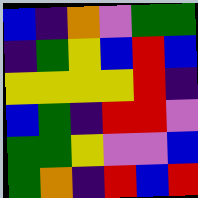[["blue", "indigo", "orange", "violet", "green", "green"], ["indigo", "green", "yellow", "blue", "red", "blue"], ["yellow", "yellow", "yellow", "yellow", "red", "indigo"], ["blue", "green", "indigo", "red", "red", "violet"], ["green", "green", "yellow", "violet", "violet", "blue"], ["green", "orange", "indigo", "red", "blue", "red"]]